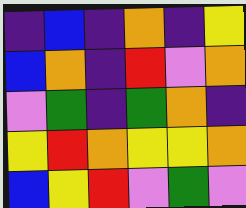[["indigo", "blue", "indigo", "orange", "indigo", "yellow"], ["blue", "orange", "indigo", "red", "violet", "orange"], ["violet", "green", "indigo", "green", "orange", "indigo"], ["yellow", "red", "orange", "yellow", "yellow", "orange"], ["blue", "yellow", "red", "violet", "green", "violet"]]